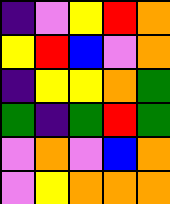[["indigo", "violet", "yellow", "red", "orange"], ["yellow", "red", "blue", "violet", "orange"], ["indigo", "yellow", "yellow", "orange", "green"], ["green", "indigo", "green", "red", "green"], ["violet", "orange", "violet", "blue", "orange"], ["violet", "yellow", "orange", "orange", "orange"]]